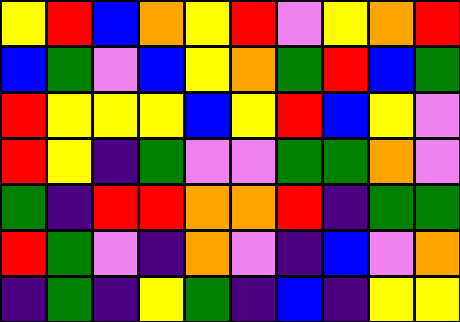[["yellow", "red", "blue", "orange", "yellow", "red", "violet", "yellow", "orange", "red"], ["blue", "green", "violet", "blue", "yellow", "orange", "green", "red", "blue", "green"], ["red", "yellow", "yellow", "yellow", "blue", "yellow", "red", "blue", "yellow", "violet"], ["red", "yellow", "indigo", "green", "violet", "violet", "green", "green", "orange", "violet"], ["green", "indigo", "red", "red", "orange", "orange", "red", "indigo", "green", "green"], ["red", "green", "violet", "indigo", "orange", "violet", "indigo", "blue", "violet", "orange"], ["indigo", "green", "indigo", "yellow", "green", "indigo", "blue", "indigo", "yellow", "yellow"]]